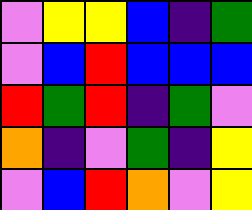[["violet", "yellow", "yellow", "blue", "indigo", "green"], ["violet", "blue", "red", "blue", "blue", "blue"], ["red", "green", "red", "indigo", "green", "violet"], ["orange", "indigo", "violet", "green", "indigo", "yellow"], ["violet", "blue", "red", "orange", "violet", "yellow"]]